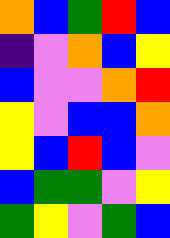[["orange", "blue", "green", "red", "blue"], ["indigo", "violet", "orange", "blue", "yellow"], ["blue", "violet", "violet", "orange", "red"], ["yellow", "violet", "blue", "blue", "orange"], ["yellow", "blue", "red", "blue", "violet"], ["blue", "green", "green", "violet", "yellow"], ["green", "yellow", "violet", "green", "blue"]]